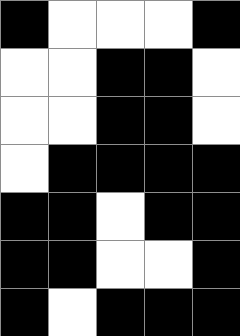[["black", "white", "white", "white", "black"], ["white", "white", "black", "black", "white"], ["white", "white", "black", "black", "white"], ["white", "black", "black", "black", "black"], ["black", "black", "white", "black", "black"], ["black", "black", "white", "white", "black"], ["black", "white", "black", "black", "black"]]